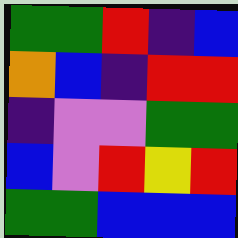[["green", "green", "red", "indigo", "blue"], ["orange", "blue", "indigo", "red", "red"], ["indigo", "violet", "violet", "green", "green"], ["blue", "violet", "red", "yellow", "red"], ["green", "green", "blue", "blue", "blue"]]